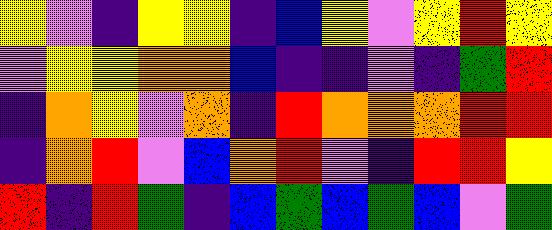[["yellow", "violet", "indigo", "yellow", "yellow", "indigo", "blue", "yellow", "violet", "yellow", "red", "yellow"], ["violet", "yellow", "yellow", "orange", "orange", "blue", "indigo", "indigo", "violet", "indigo", "green", "red"], ["indigo", "orange", "yellow", "violet", "orange", "indigo", "red", "orange", "orange", "orange", "red", "red"], ["indigo", "orange", "red", "violet", "blue", "orange", "red", "violet", "indigo", "red", "red", "yellow"], ["red", "indigo", "red", "green", "indigo", "blue", "green", "blue", "green", "blue", "violet", "green"]]